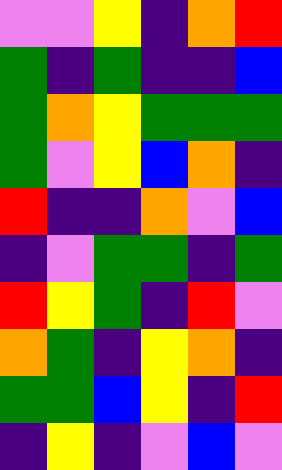[["violet", "violet", "yellow", "indigo", "orange", "red"], ["green", "indigo", "green", "indigo", "indigo", "blue"], ["green", "orange", "yellow", "green", "green", "green"], ["green", "violet", "yellow", "blue", "orange", "indigo"], ["red", "indigo", "indigo", "orange", "violet", "blue"], ["indigo", "violet", "green", "green", "indigo", "green"], ["red", "yellow", "green", "indigo", "red", "violet"], ["orange", "green", "indigo", "yellow", "orange", "indigo"], ["green", "green", "blue", "yellow", "indigo", "red"], ["indigo", "yellow", "indigo", "violet", "blue", "violet"]]